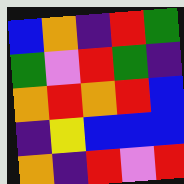[["blue", "orange", "indigo", "red", "green"], ["green", "violet", "red", "green", "indigo"], ["orange", "red", "orange", "red", "blue"], ["indigo", "yellow", "blue", "blue", "blue"], ["orange", "indigo", "red", "violet", "red"]]